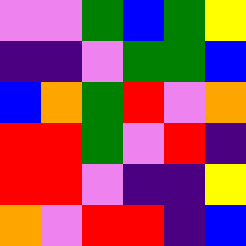[["violet", "violet", "green", "blue", "green", "yellow"], ["indigo", "indigo", "violet", "green", "green", "blue"], ["blue", "orange", "green", "red", "violet", "orange"], ["red", "red", "green", "violet", "red", "indigo"], ["red", "red", "violet", "indigo", "indigo", "yellow"], ["orange", "violet", "red", "red", "indigo", "blue"]]